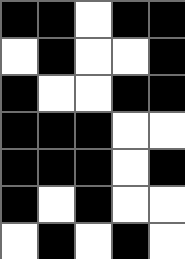[["black", "black", "white", "black", "black"], ["white", "black", "white", "white", "black"], ["black", "white", "white", "black", "black"], ["black", "black", "black", "white", "white"], ["black", "black", "black", "white", "black"], ["black", "white", "black", "white", "white"], ["white", "black", "white", "black", "white"]]